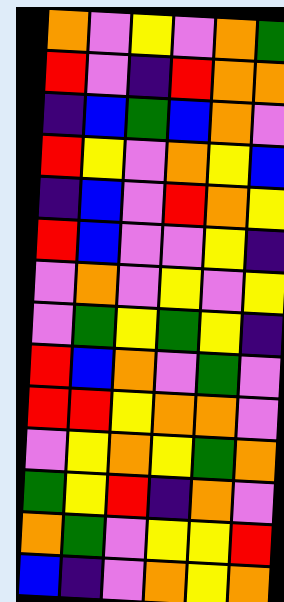[["orange", "violet", "yellow", "violet", "orange", "green"], ["red", "violet", "indigo", "red", "orange", "orange"], ["indigo", "blue", "green", "blue", "orange", "violet"], ["red", "yellow", "violet", "orange", "yellow", "blue"], ["indigo", "blue", "violet", "red", "orange", "yellow"], ["red", "blue", "violet", "violet", "yellow", "indigo"], ["violet", "orange", "violet", "yellow", "violet", "yellow"], ["violet", "green", "yellow", "green", "yellow", "indigo"], ["red", "blue", "orange", "violet", "green", "violet"], ["red", "red", "yellow", "orange", "orange", "violet"], ["violet", "yellow", "orange", "yellow", "green", "orange"], ["green", "yellow", "red", "indigo", "orange", "violet"], ["orange", "green", "violet", "yellow", "yellow", "red"], ["blue", "indigo", "violet", "orange", "yellow", "orange"]]